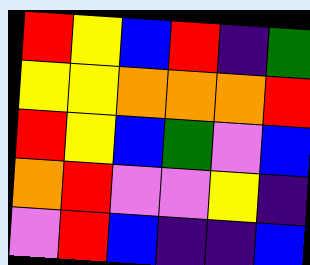[["red", "yellow", "blue", "red", "indigo", "green"], ["yellow", "yellow", "orange", "orange", "orange", "red"], ["red", "yellow", "blue", "green", "violet", "blue"], ["orange", "red", "violet", "violet", "yellow", "indigo"], ["violet", "red", "blue", "indigo", "indigo", "blue"]]